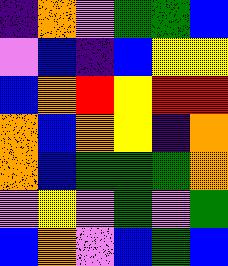[["indigo", "orange", "violet", "green", "green", "blue"], ["violet", "blue", "indigo", "blue", "yellow", "yellow"], ["blue", "orange", "red", "yellow", "red", "red"], ["orange", "blue", "orange", "yellow", "indigo", "orange"], ["orange", "blue", "green", "green", "green", "orange"], ["violet", "yellow", "violet", "green", "violet", "green"], ["blue", "orange", "violet", "blue", "green", "blue"]]